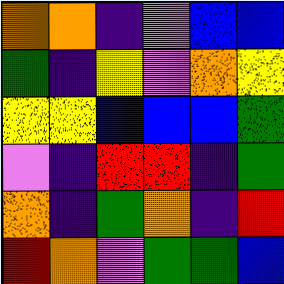[["orange", "orange", "indigo", "violet", "blue", "blue"], ["green", "indigo", "yellow", "violet", "orange", "yellow"], ["yellow", "yellow", "blue", "blue", "blue", "green"], ["violet", "indigo", "red", "red", "indigo", "green"], ["orange", "indigo", "green", "orange", "indigo", "red"], ["red", "orange", "violet", "green", "green", "blue"]]